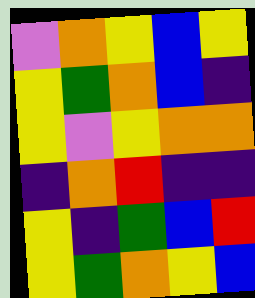[["violet", "orange", "yellow", "blue", "yellow"], ["yellow", "green", "orange", "blue", "indigo"], ["yellow", "violet", "yellow", "orange", "orange"], ["indigo", "orange", "red", "indigo", "indigo"], ["yellow", "indigo", "green", "blue", "red"], ["yellow", "green", "orange", "yellow", "blue"]]